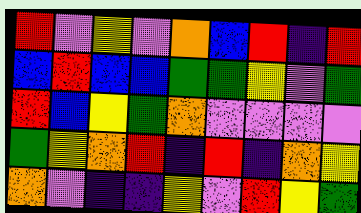[["red", "violet", "yellow", "violet", "orange", "blue", "red", "indigo", "red"], ["blue", "red", "blue", "blue", "green", "green", "yellow", "violet", "green"], ["red", "blue", "yellow", "green", "orange", "violet", "violet", "violet", "violet"], ["green", "yellow", "orange", "red", "indigo", "red", "indigo", "orange", "yellow"], ["orange", "violet", "indigo", "indigo", "yellow", "violet", "red", "yellow", "green"]]